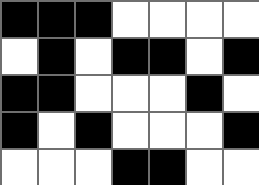[["black", "black", "black", "white", "white", "white", "white"], ["white", "black", "white", "black", "black", "white", "black"], ["black", "black", "white", "white", "white", "black", "white"], ["black", "white", "black", "white", "white", "white", "black"], ["white", "white", "white", "black", "black", "white", "white"]]